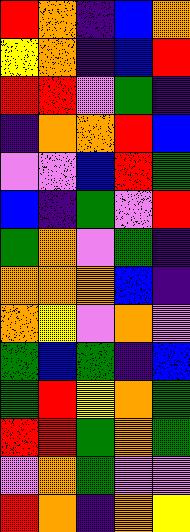[["red", "orange", "indigo", "blue", "orange"], ["yellow", "orange", "indigo", "blue", "red"], ["red", "red", "violet", "green", "indigo"], ["indigo", "orange", "orange", "red", "blue"], ["violet", "violet", "blue", "red", "green"], ["blue", "indigo", "green", "violet", "red"], ["green", "orange", "violet", "green", "indigo"], ["orange", "orange", "orange", "blue", "indigo"], ["orange", "yellow", "violet", "orange", "violet"], ["green", "blue", "green", "indigo", "blue"], ["green", "red", "yellow", "orange", "green"], ["red", "red", "green", "orange", "green"], ["violet", "orange", "green", "violet", "violet"], ["red", "orange", "indigo", "orange", "yellow"]]